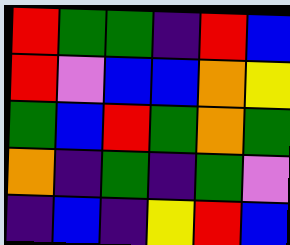[["red", "green", "green", "indigo", "red", "blue"], ["red", "violet", "blue", "blue", "orange", "yellow"], ["green", "blue", "red", "green", "orange", "green"], ["orange", "indigo", "green", "indigo", "green", "violet"], ["indigo", "blue", "indigo", "yellow", "red", "blue"]]